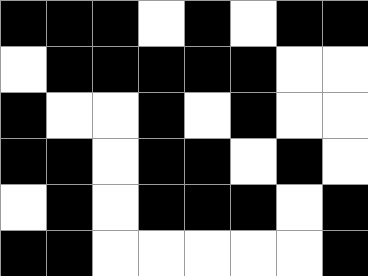[["black", "black", "black", "white", "black", "white", "black", "black"], ["white", "black", "black", "black", "black", "black", "white", "white"], ["black", "white", "white", "black", "white", "black", "white", "white"], ["black", "black", "white", "black", "black", "white", "black", "white"], ["white", "black", "white", "black", "black", "black", "white", "black"], ["black", "black", "white", "white", "white", "white", "white", "black"]]